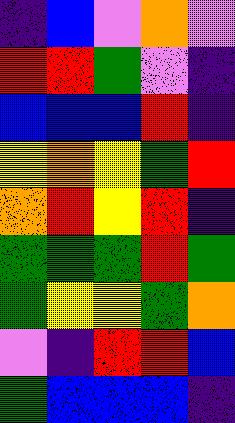[["indigo", "blue", "violet", "orange", "violet"], ["red", "red", "green", "violet", "indigo"], ["blue", "blue", "blue", "red", "indigo"], ["yellow", "orange", "yellow", "green", "red"], ["orange", "red", "yellow", "red", "indigo"], ["green", "green", "green", "red", "green"], ["green", "yellow", "yellow", "green", "orange"], ["violet", "indigo", "red", "red", "blue"], ["green", "blue", "blue", "blue", "indigo"]]